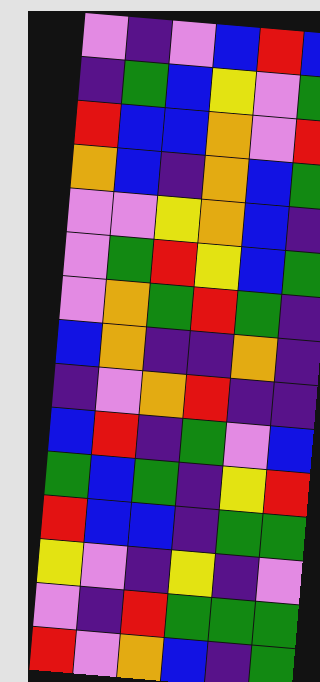[["violet", "indigo", "violet", "blue", "red", "blue"], ["indigo", "green", "blue", "yellow", "violet", "green"], ["red", "blue", "blue", "orange", "violet", "red"], ["orange", "blue", "indigo", "orange", "blue", "green"], ["violet", "violet", "yellow", "orange", "blue", "indigo"], ["violet", "green", "red", "yellow", "blue", "green"], ["violet", "orange", "green", "red", "green", "indigo"], ["blue", "orange", "indigo", "indigo", "orange", "indigo"], ["indigo", "violet", "orange", "red", "indigo", "indigo"], ["blue", "red", "indigo", "green", "violet", "blue"], ["green", "blue", "green", "indigo", "yellow", "red"], ["red", "blue", "blue", "indigo", "green", "green"], ["yellow", "violet", "indigo", "yellow", "indigo", "violet"], ["violet", "indigo", "red", "green", "green", "green"], ["red", "violet", "orange", "blue", "indigo", "green"]]